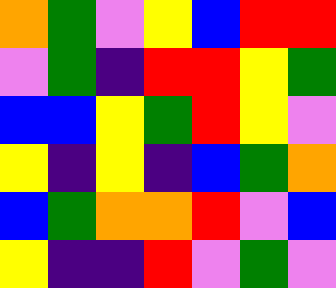[["orange", "green", "violet", "yellow", "blue", "red", "red"], ["violet", "green", "indigo", "red", "red", "yellow", "green"], ["blue", "blue", "yellow", "green", "red", "yellow", "violet"], ["yellow", "indigo", "yellow", "indigo", "blue", "green", "orange"], ["blue", "green", "orange", "orange", "red", "violet", "blue"], ["yellow", "indigo", "indigo", "red", "violet", "green", "violet"]]